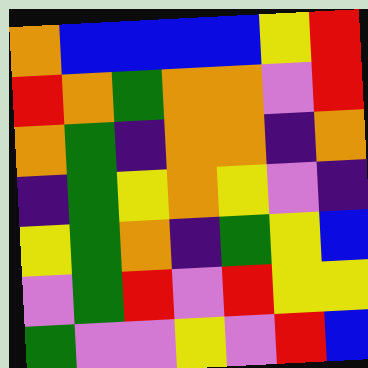[["orange", "blue", "blue", "blue", "blue", "yellow", "red"], ["red", "orange", "green", "orange", "orange", "violet", "red"], ["orange", "green", "indigo", "orange", "orange", "indigo", "orange"], ["indigo", "green", "yellow", "orange", "yellow", "violet", "indigo"], ["yellow", "green", "orange", "indigo", "green", "yellow", "blue"], ["violet", "green", "red", "violet", "red", "yellow", "yellow"], ["green", "violet", "violet", "yellow", "violet", "red", "blue"]]